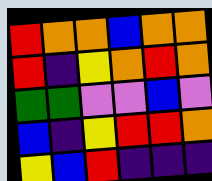[["red", "orange", "orange", "blue", "orange", "orange"], ["red", "indigo", "yellow", "orange", "red", "orange"], ["green", "green", "violet", "violet", "blue", "violet"], ["blue", "indigo", "yellow", "red", "red", "orange"], ["yellow", "blue", "red", "indigo", "indigo", "indigo"]]